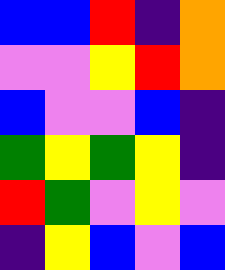[["blue", "blue", "red", "indigo", "orange"], ["violet", "violet", "yellow", "red", "orange"], ["blue", "violet", "violet", "blue", "indigo"], ["green", "yellow", "green", "yellow", "indigo"], ["red", "green", "violet", "yellow", "violet"], ["indigo", "yellow", "blue", "violet", "blue"]]